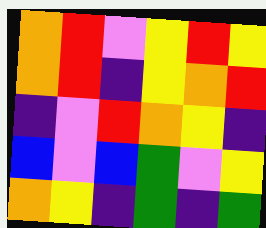[["orange", "red", "violet", "yellow", "red", "yellow"], ["orange", "red", "indigo", "yellow", "orange", "red"], ["indigo", "violet", "red", "orange", "yellow", "indigo"], ["blue", "violet", "blue", "green", "violet", "yellow"], ["orange", "yellow", "indigo", "green", "indigo", "green"]]